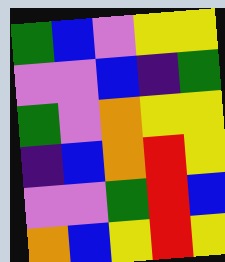[["green", "blue", "violet", "yellow", "yellow"], ["violet", "violet", "blue", "indigo", "green"], ["green", "violet", "orange", "yellow", "yellow"], ["indigo", "blue", "orange", "red", "yellow"], ["violet", "violet", "green", "red", "blue"], ["orange", "blue", "yellow", "red", "yellow"]]